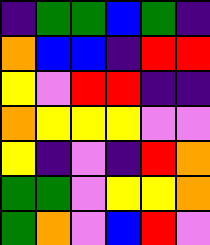[["indigo", "green", "green", "blue", "green", "indigo"], ["orange", "blue", "blue", "indigo", "red", "red"], ["yellow", "violet", "red", "red", "indigo", "indigo"], ["orange", "yellow", "yellow", "yellow", "violet", "violet"], ["yellow", "indigo", "violet", "indigo", "red", "orange"], ["green", "green", "violet", "yellow", "yellow", "orange"], ["green", "orange", "violet", "blue", "red", "violet"]]